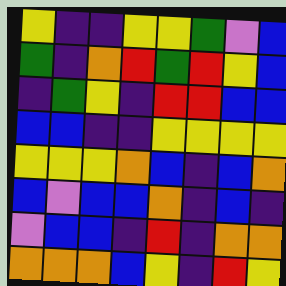[["yellow", "indigo", "indigo", "yellow", "yellow", "green", "violet", "blue"], ["green", "indigo", "orange", "red", "green", "red", "yellow", "blue"], ["indigo", "green", "yellow", "indigo", "red", "red", "blue", "blue"], ["blue", "blue", "indigo", "indigo", "yellow", "yellow", "yellow", "yellow"], ["yellow", "yellow", "yellow", "orange", "blue", "indigo", "blue", "orange"], ["blue", "violet", "blue", "blue", "orange", "indigo", "blue", "indigo"], ["violet", "blue", "blue", "indigo", "red", "indigo", "orange", "orange"], ["orange", "orange", "orange", "blue", "yellow", "indigo", "red", "yellow"]]